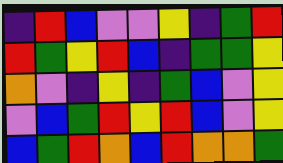[["indigo", "red", "blue", "violet", "violet", "yellow", "indigo", "green", "red"], ["red", "green", "yellow", "red", "blue", "indigo", "green", "green", "yellow"], ["orange", "violet", "indigo", "yellow", "indigo", "green", "blue", "violet", "yellow"], ["violet", "blue", "green", "red", "yellow", "red", "blue", "violet", "yellow"], ["blue", "green", "red", "orange", "blue", "red", "orange", "orange", "green"]]